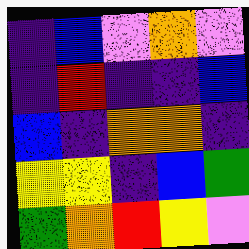[["indigo", "blue", "violet", "orange", "violet"], ["indigo", "red", "indigo", "indigo", "blue"], ["blue", "indigo", "orange", "orange", "indigo"], ["yellow", "yellow", "indigo", "blue", "green"], ["green", "orange", "red", "yellow", "violet"]]